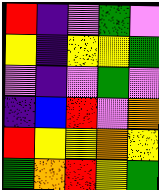[["red", "indigo", "violet", "green", "violet"], ["yellow", "indigo", "yellow", "yellow", "green"], ["violet", "indigo", "violet", "green", "violet"], ["indigo", "blue", "red", "violet", "orange"], ["red", "yellow", "yellow", "orange", "yellow"], ["green", "orange", "red", "yellow", "green"]]